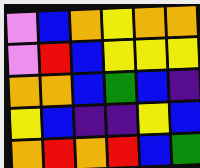[["violet", "blue", "orange", "yellow", "orange", "orange"], ["violet", "red", "blue", "yellow", "yellow", "yellow"], ["orange", "orange", "blue", "green", "blue", "indigo"], ["yellow", "blue", "indigo", "indigo", "yellow", "blue"], ["orange", "red", "orange", "red", "blue", "green"]]